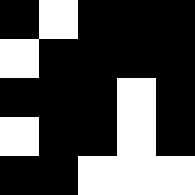[["black", "white", "black", "black", "black"], ["white", "black", "black", "black", "black"], ["black", "black", "black", "white", "black"], ["white", "black", "black", "white", "black"], ["black", "black", "white", "white", "white"]]